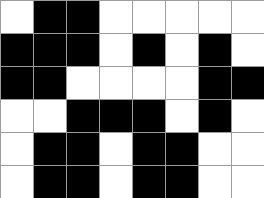[["white", "black", "black", "white", "white", "white", "white", "white"], ["black", "black", "black", "white", "black", "white", "black", "white"], ["black", "black", "white", "white", "white", "white", "black", "black"], ["white", "white", "black", "black", "black", "white", "black", "white"], ["white", "black", "black", "white", "black", "black", "white", "white"], ["white", "black", "black", "white", "black", "black", "white", "white"]]